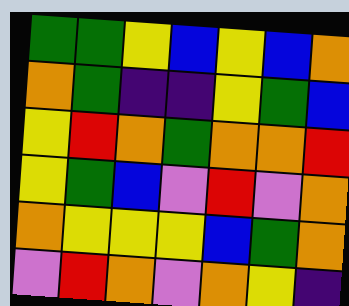[["green", "green", "yellow", "blue", "yellow", "blue", "orange"], ["orange", "green", "indigo", "indigo", "yellow", "green", "blue"], ["yellow", "red", "orange", "green", "orange", "orange", "red"], ["yellow", "green", "blue", "violet", "red", "violet", "orange"], ["orange", "yellow", "yellow", "yellow", "blue", "green", "orange"], ["violet", "red", "orange", "violet", "orange", "yellow", "indigo"]]